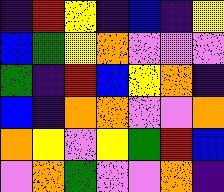[["indigo", "red", "yellow", "indigo", "blue", "indigo", "yellow"], ["blue", "green", "yellow", "orange", "violet", "violet", "violet"], ["green", "indigo", "red", "blue", "yellow", "orange", "indigo"], ["blue", "indigo", "orange", "orange", "violet", "violet", "orange"], ["orange", "yellow", "violet", "yellow", "green", "red", "blue"], ["violet", "orange", "green", "violet", "violet", "orange", "indigo"]]